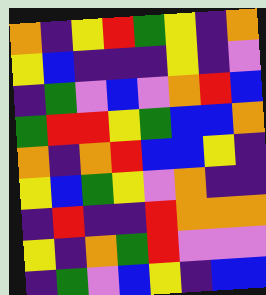[["orange", "indigo", "yellow", "red", "green", "yellow", "indigo", "orange"], ["yellow", "blue", "indigo", "indigo", "indigo", "yellow", "indigo", "violet"], ["indigo", "green", "violet", "blue", "violet", "orange", "red", "blue"], ["green", "red", "red", "yellow", "green", "blue", "blue", "orange"], ["orange", "indigo", "orange", "red", "blue", "blue", "yellow", "indigo"], ["yellow", "blue", "green", "yellow", "violet", "orange", "indigo", "indigo"], ["indigo", "red", "indigo", "indigo", "red", "orange", "orange", "orange"], ["yellow", "indigo", "orange", "green", "red", "violet", "violet", "violet"], ["indigo", "green", "violet", "blue", "yellow", "indigo", "blue", "blue"]]